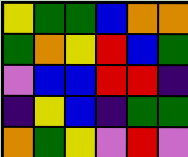[["yellow", "green", "green", "blue", "orange", "orange"], ["green", "orange", "yellow", "red", "blue", "green"], ["violet", "blue", "blue", "red", "red", "indigo"], ["indigo", "yellow", "blue", "indigo", "green", "green"], ["orange", "green", "yellow", "violet", "red", "violet"]]